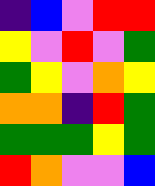[["indigo", "blue", "violet", "red", "red"], ["yellow", "violet", "red", "violet", "green"], ["green", "yellow", "violet", "orange", "yellow"], ["orange", "orange", "indigo", "red", "green"], ["green", "green", "green", "yellow", "green"], ["red", "orange", "violet", "violet", "blue"]]